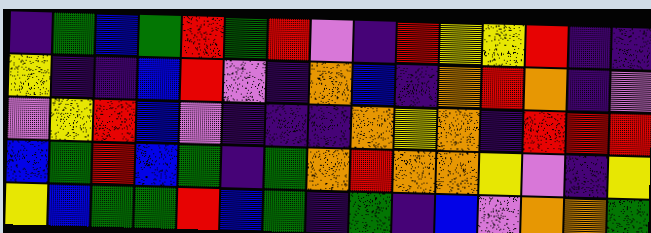[["indigo", "green", "blue", "green", "red", "green", "red", "violet", "indigo", "red", "yellow", "yellow", "red", "indigo", "indigo"], ["yellow", "indigo", "indigo", "blue", "red", "violet", "indigo", "orange", "blue", "indigo", "orange", "red", "orange", "indigo", "violet"], ["violet", "yellow", "red", "blue", "violet", "indigo", "indigo", "indigo", "orange", "yellow", "orange", "indigo", "red", "red", "red"], ["blue", "green", "red", "blue", "green", "indigo", "green", "orange", "red", "orange", "orange", "yellow", "violet", "indigo", "yellow"], ["yellow", "blue", "green", "green", "red", "blue", "green", "indigo", "green", "indigo", "blue", "violet", "orange", "orange", "green"]]